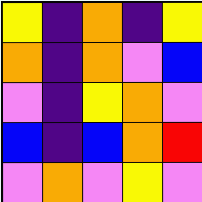[["yellow", "indigo", "orange", "indigo", "yellow"], ["orange", "indigo", "orange", "violet", "blue"], ["violet", "indigo", "yellow", "orange", "violet"], ["blue", "indigo", "blue", "orange", "red"], ["violet", "orange", "violet", "yellow", "violet"]]